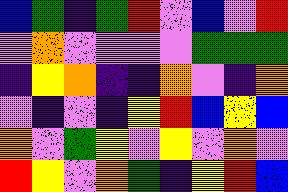[["blue", "green", "indigo", "green", "red", "violet", "blue", "violet", "red"], ["violet", "orange", "violet", "violet", "violet", "violet", "green", "green", "green"], ["indigo", "yellow", "orange", "indigo", "indigo", "orange", "violet", "indigo", "orange"], ["violet", "indigo", "violet", "indigo", "yellow", "red", "blue", "yellow", "blue"], ["orange", "violet", "green", "yellow", "violet", "yellow", "violet", "orange", "violet"], ["red", "yellow", "violet", "orange", "green", "indigo", "yellow", "red", "blue"]]